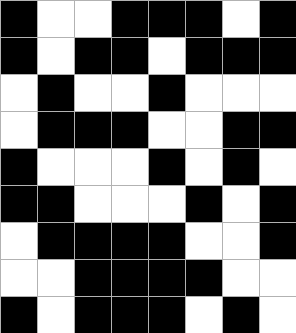[["black", "white", "white", "black", "black", "black", "white", "black"], ["black", "white", "black", "black", "white", "black", "black", "black"], ["white", "black", "white", "white", "black", "white", "white", "white"], ["white", "black", "black", "black", "white", "white", "black", "black"], ["black", "white", "white", "white", "black", "white", "black", "white"], ["black", "black", "white", "white", "white", "black", "white", "black"], ["white", "black", "black", "black", "black", "white", "white", "black"], ["white", "white", "black", "black", "black", "black", "white", "white"], ["black", "white", "black", "black", "black", "white", "black", "white"]]